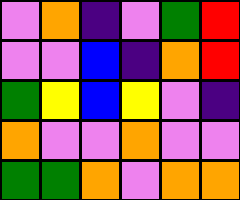[["violet", "orange", "indigo", "violet", "green", "red"], ["violet", "violet", "blue", "indigo", "orange", "red"], ["green", "yellow", "blue", "yellow", "violet", "indigo"], ["orange", "violet", "violet", "orange", "violet", "violet"], ["green", "green", "orange", "violet", "orange", "orange"]]